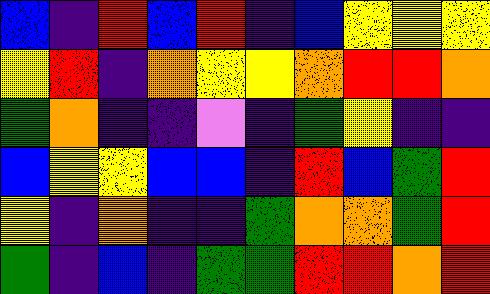[["blue", "indigo", "red", "blue", "red", "indigo", "blue", "yellow", "yellow", "yellow"], ["yellow", "red", "indigo", "orange", "yellow", "yellow", "orange", "red", "red", "orange"], ["green", "orange", "indigo", "indigo", "violet", "indigo", "green", "yellow", "indigo", "indigo"], ["blue", "yellow", "yellow", "blue", "blue", "indigo", "red", "blue", "green", "red"], ["yellow", "indigo", "orange", "indigo", "indigo", "green", "orange", "orange", "green", "red"], ["green", "indigo", "blue", "indigo", "green", "green", "red", "red", "orange", "red"]]